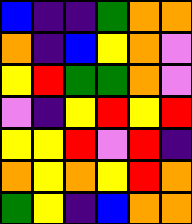[["blue", "indigo", "indigo", "green", "orange", "orange"], ["orange", "indigo", "blue", "yellow", "orange", "violet"], ["yellow", "red", "green", "green", "orange", "violet"], ["violet", "indigo", "yellow", "red", "yellow", "red"], ["yellow", "yellow", "red", "violet", "red", "indigo"], ["orange", "yellow", "orange", "yellow", "red", "orange"], ["green", "yellow", "indigo", "blue", "orange", "orange"]]